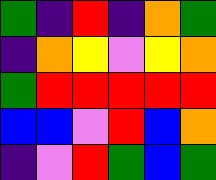[["green", "indigo", "red", "indigo", "orange", "green"], ["indigo", "orange", "yellow", "violet", "yellow", "orange"], ["green", "red", "red", "red", "red", "red"], ["blue", "blue", "violet", "red", "blue", "orange"], ["indigo", "violet", "red", "green", "blue", "green"]]